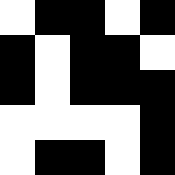[["white", "black", "black", "white", "black"], ["black", "white", "black", "black", "white"], ["black", "white", "black", "black", "black"], ["white", "white", "white", "white", "black"], ["white", "black", "black", "white", "black"]]